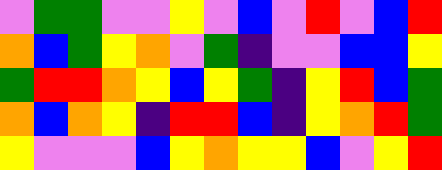[["violet", "green", "green", "violet", "violet", "yellow", "violet", "blue", "violet", "red", "violet", "blue", "red"], ["orange", "blue", "green", "yellow", "orange", "violet", "green", "indigo", "violet", "violet", "blue", "blue", "yellow"], ["green", "red", "red", "orange", "yellow", "blue", "yellow", "green", "indigo", "yellow", "red", "blue", "green"], ["orange", "blue", "orange", "yellow", "indigo", "red", "red", "blue", "indigo", "yellow", "orange", "red", "green"], ["yellow", "violet", "violet", "violet", "blue", "yellow", "orange", "yellow", "yellow", "blue", "violet", "yellow", "red"]]